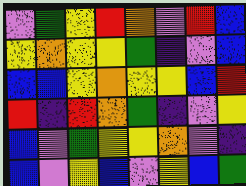[["violet", "green", "yellow", "red", "orange", "violet", "red", "blue"], ["yellow", "orange", "yellow", "yellow", "green", "indigo", "violet", "blue"], ["blue", "blue", "yellow", "orange", "yellow", "yellow", "blue", "red"], ["red", "indigo", "red", "orange", "green", "indigo", "violet", "yellow"], ["blue", "violet", "green", "yellow", "yellow", "orange", "violet", "indigo"], ["blue", "violet", "yellow", "blue", "violet", "yellow", "blue", "green"]]